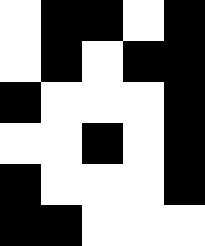[["white", "black", "black", "white", "black"], ["white", "black", "white", "black", "black"], ["black", "white", "white", "white", "black"], ["white", "white", "black", "white", "black"], ["black", "white", "white", "white", "black"], ["black", "black", "white", "white", "white"]]